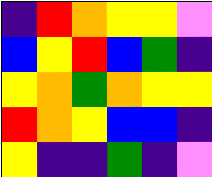[["indigo", "red", "orange", "yellow", "yellow", "violet"], ["blue", "yellow", "red", "blue", "green", "indigo"], ["yellow", "orange", "green", "orange", "yellow", "yellow"], ["red", "orange", "yellow", "blue", "blue", "indigo"], ["yellow", "indigo", "indigo", "green", "indigo", "violet"]]